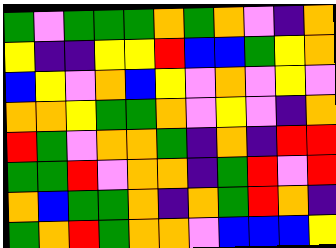[["green", "violet", "green", "green", "green", "orange", "green", "orange", "violet", "indigo", "orange"], ["yellow", "indigo", "indigo", "yellow", "yellow", "red", "blue", "blue", "green", "yellow", "orange"], ["blue", "yellow", "violet", "orange", "blue", "yellow", "violet", "orange", "violet", "yellow", "violet"], ["orange", "orange", "yellow", "green", "green", "orange", "violet", "yellow", "violet", "indigo", "orange"], ["red", "green", "violet", "orange", "orange", "green", "indigo", "orange", "indigo", "red", "red"], ["green", "green", "red", "violet", "orange", "orange", "indigo", "green", "red", "violet", "red"], ["orange", "blue", "green", "green", "orange", "indigo", "orange", "green", "red", "orange", "indigo"], ["green", "orange", "red", "green", "orange", "orange", "violet", "blue", "blue", "blue", "yellow"]]